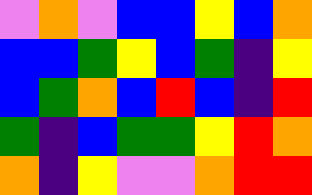[["violet", "orange", "violet", "blue", "blue", "yellow", "blue", "orange"], ["blue", "blue", "green", "yellow", "blue", "green", "indigo", "yellow"], ["blue", "green", "orange", "blue", "red", "blue", "indigo", "red"], ["green", "indigo", "blue", "green", "green", "yellow", "red", "orange"], ["orange", "indigo", "yellow", "violet", "violet", "orange", "red", "red"]]